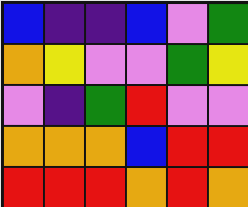[["blue", "indigo", "indigo", "blue", "violet", "green"], ["orange", "yellow", "violet", "violet", "green", "yellow"], ["violet", "indigo", "green", "red", "violet", "violet"], ["orange", "orange", "orange", "blue", "red", "red"], ["red", "red", "red", "orange", "red", "orange"]]